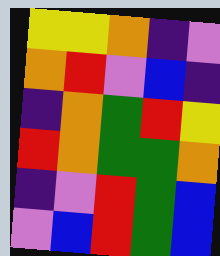[["yellow", "yellow", "orange", "indigo", "violet"], ["orange", "red", "violet", "blue", "indigo"], ["indigo", "orange", "green", "red", "yellow"], ["red", "orange", "green", "green", "orange"], ["indigo", "violet", "red", "green", "blue"], ["violet", "blue", "red", "green", "blue"]]